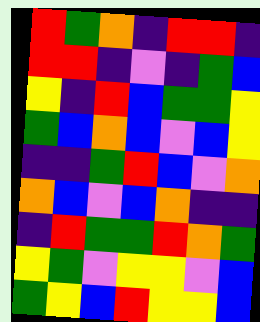[["red", "green", "orange", "indigo", "red", "red", "indigo"], ["red", "red", "indigo", "violet", "indigo", "green", "blue"], ["yellow", "indigo", "red", "blue", "green", "green", "yellow"], ["green", "blue", "orange", "blue", "violet", "blue", "yellow"], ["indigo", "indigo", "green", "red", "blue", "violet", "orange"], ["orange", "blue", "violet", "blue", "orange", "indigo", "indigo"], ["indigo", "red", "green", "green", "red", "orange", "green"], ["yellow", "green", "violet", "yellow", "yellow", "violet", "blue"], ["green", "yellow", "blue", "red", "yellow", "yellow", "blue"]]